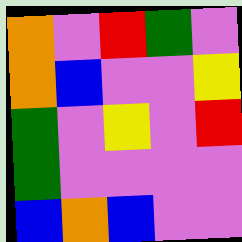[["orange", "violet", "red", "green", "violet"], ["orange", "blue", "violet", "violet", "yellow"], ["green", "violet", "yellow", "violet", "red"], ["green", "violet", "violet", "violet", "violet"], ["blue", "orange", "blue", "violet", "violet"]]